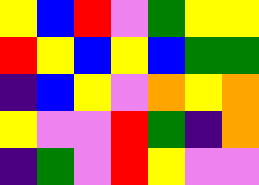[["yellow", "blue", "red", "violet", "green", "yellow", "yellow"], ["red", "yellow", "blue", "yellow", "blue", "green", "green"], ["indigo", "blue", "yellow", "violet", "orange", "yellow", "orange"], ["yellow", "violet", "violet", "red", "green", "indigo", "orange"], ["indigo", "green", "violet", "red", "yellow", "violet", "violet"]]